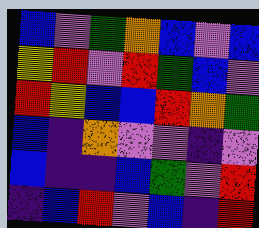[["blue", "violet", "green", "orange", "blue", "violet", "blue"], ["yellow", "red", "violet", "red", "green", "blue", "violet"], ["red", "yellow", "blue", "blue", "red", "orange", "green"], ["blue", "indigo", "orange", "violet", "violet", "indigo", "violet"], ["blue", "indigo", "indigo", "blue", "green", "violet", "red"], ["indigo", "blue", "red", "violet", "blue", "indigo", "red"]]